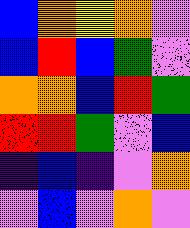[["blue", "orange", "yellow", "orange", "violet"], ["blue", "red", "blue", "green", "violet"], ["orange", "orange", "blue", "red", "green"], ["red", "red", "green", "violet", "blue"], ["indigo", "blue", "indigo", "violet", "orange"], ["violet", "blue", "violet", "orange", "violet"]]